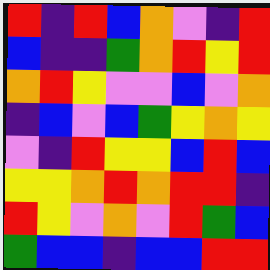[["red", "indigo", "red", "blue", "orange", "violet", "indigo", "red"], ["blue", "indigo", "indigo", "green", "orange", "red", "yellow", "red"], ["orange", "red", "yellow", "violet", "violet", "blue", "violet", "orange"], ["indigo", "blue", "violet", "blue", "green", "yellow", "orange", "yellow"], ["violet", "indigo", "red", "yellow", "yellow", "blue", "red", "blue"], ["yellow", "yellow", "orange", "red", "orange", "red", "red", "indigo"], ["red", "yellow", "violet", "orange", "violet", "red", "green", "blue"], ["green", "blue", "blue", "indigo", "blue", "blue", "red", "red"]]